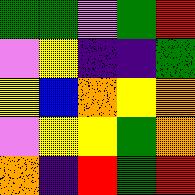[["green", "green", "violet", "green", "red"], ["violet", "yellow", "indigo", "indigo", "green"], ["yellow", "blue", "orange", "yellow", "orange"], ["violet", "yellow", "yellow", "green", "orange"], ["orange", "indigo", "red", "green", "red"]]